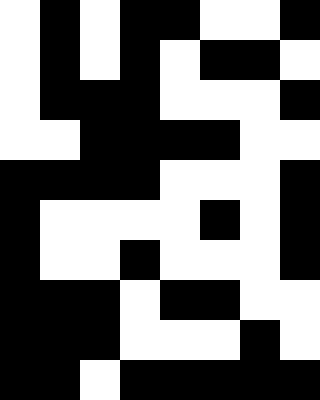[["white", "black", "white", "black", "black", "white", "white", "black"], ["white", "black", "white", "black", "white", "black", "black", "white"], ["white", "black", "black", "black", "white", "white", "white", "black"], ["white", "white", "black", "black", "black", "black", "white", "white"], ["black", "black", "black", "black", "white", "white", "white", "black"], ["black", "white", "white", "white", "white", "black", "white", "black"], ["black", "white", "white", "black", "white", "white", "white", "black"], ["black", "black", "black", "white", "black", "black", "white", "white"], ["black", "black", "black", "white", "white", "white", "black", "white"], ["black", "black", "white", "black", "black", "black", "black", "black"]]